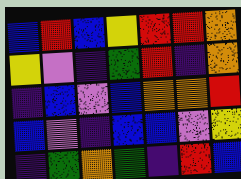[["blue", "red", "blue", "yellow", "red", "red", "orange"], ["yellow", "violet", "indigo", "green", "red", "indigo", "orange"], ["indigo", "blue", "violet", "blue", "orange", "orange", "red"], ["blue", "violet", "indigo", "blue", "blue", "violet", "yellow"], ["indigo", "green", "orange", "green", "indigo", "red", "blue"]]